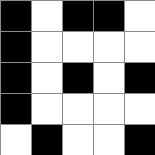[["black", "white", "black", "black", "white"], ["black", "white", "white", "white", "white"], ["black", "white", "black", "white", "black"], ["black", "white", "white", "white", "white"], ["white", "black", "white", "white", "black"]]